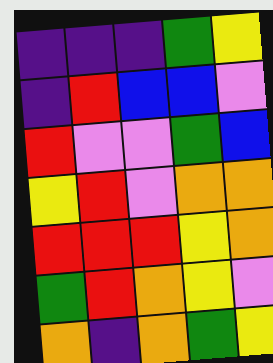[["indigo", "indigo", "indigo", "green", "yellow"], ["indigo", "red", "blue", "blue", "violet"], ["red", "violet", "violet", "green", "blue"], ["yellow", "red", "violet", "orange", "orange"], ["red", "red", "red", "yellow", "orange"], ["green", "red", "orange", "yellow", "violet"], ["orange", "indigo", "orange", "green", "yellow"]]